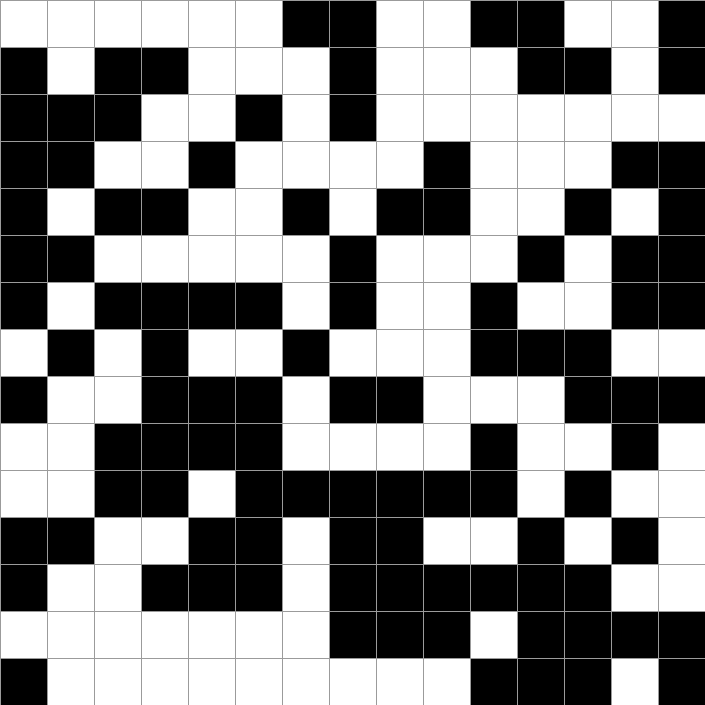[["white", "white", "white", "white", "white", "white", "black", "black", "white", "white", "black", "black", "white", "white", "black"], ["black", "white", "black", "black", "white", "white", "white", "black", "white", "white", "white", "black", "black", "white", "black"], ["black", "black", "black", "white", "white", "black", "white", "black", "white", "white", "white", "white", "white", "white", "white"], ["black", "black", "white", "white", "black", "white", "white", "white", "white", "black", "white", "white", "white", "black", "black"], ["black", "white", "black", "black", "white", "white", "black", "white", "black", "black", "white", "white", "black", "white", "black"], ["black", "black", "white", "white", "white", "white", "white", "black", "white", "white", "white", "black", "white", "black", "black"], ["black", "white", "black", "black", "black", "black", "white", "black", "white", "white", "black", "white", "white", "black", "black"], ["white", "black", "white", "black", "white", "white", "black", "white", "white", "white", "black", "black", "black", "white", "white"], ["black", "white", "white", "black", "black", "black", "white", "black", "black", "white", "white", "white", "black", "black", "black"], ["white", "white", "black", "black", "black", "black", "white", "white", "white", "white", "black", "white", "white", "black", "white"], ["white", "white", "black", "black", "white", "black", "black", "black", "black", "black", "black", "white", "black", "white", "white"], ["black", "black", "white", "white", "black", "black", "white", "black", "black", "white", "white", "black", "white", "black", "white"], ["black", "white", "white", "black", "black", "black", "white", "black", "black", "black", "black", "black", "black", "white", "white"], ["white", "white", "white", "white", "white", "white", "white", "black", "black", "black", "white", "black", "black", "black", "black"], ["black", "white", "white", "white", "white", "white", "white", "white", "white", "white", "black", "black", "black", "white", "black"]]